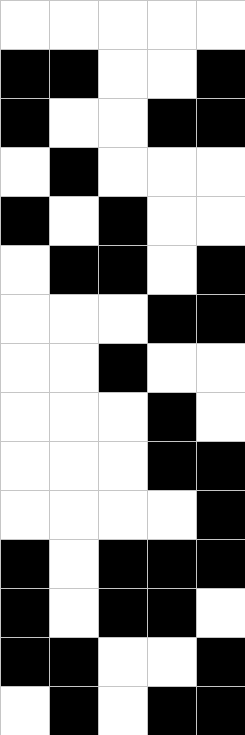[["white", "white", "white", "white", "white"], ["black", "black", "white", "white", "black"], ["black", "white", "white", "black", "black"], ["white", "black", "white", "white", "white"], ["black", "white", "black", "white", "white"], ["white", "black", "black", "white", "black"], ["white", "white", "white", "black", "black"], ["white", "white", "black", "white", "white"], ["white", "white", "white", "black", "white"], ["white", "white", "white", "black", "black"], ["white", "white", "white", "white", "black"], ["black", "white", "black", "black", "black"], ["black", "white", "black", "black", "white"], ["black", "black", "white", "white", "black"], ["white", "black", "white", "black", "black"]]